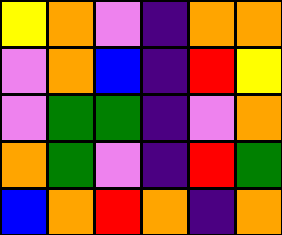[["yellow", "orange", "violet", "indigo", "orange", "orange"], ["violet", "orange", "blue", "indigo", "red", "yellow"], ["violet", "green", "green", "indigo", "violet", "orange"], ["orange", "green", "violet", "indigo", "red", "green"], ["blue", "orange", "red", "orange", "indigo", "orange"]]